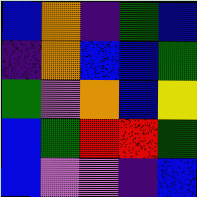[["blue", "orange", "indigo", "green", "blue"], ["indigo", "orange", "blue", "blue", "green"], ["green", "violet", "orange", "blue", "yellow"], ["blue", "green", "red", "red", "green"], ["blue", "violet", "violet", "indigo", "blue"]]